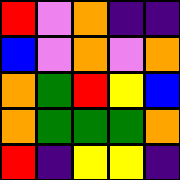[["red", "violet", "orange", "indigo", "indigo"], ["blue", "violet", "orange", "violet", "orange"], ["orange", "green", "red", "yellow", "blue"], ["orange", "green", "green", "green", "orange"], ["red", "indigo", "yellow", "yellow", "indigo"]]